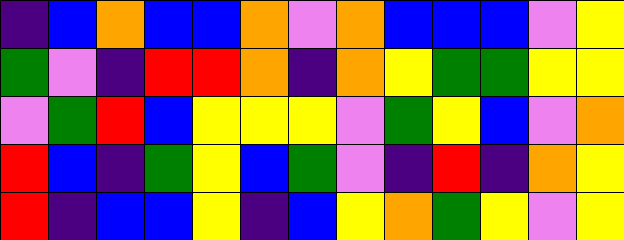[["indigo", "blue", "orange", "blue", "blue", "orange", "violet", "orange", "blue", "blue", "blue", "violet", "yellow"], ["green", "violet", "indigo", "red", "red", "orange", "indigo", "orange", "yellow", "green", "green", "yellow", "yellow"], ["violet", "green", "red", "blue", "yellow", "yellow", "yellow", "violet", "green", "yellow", "blue", "violet", "orange"], ["red", "blue", "indigo", "green", "yellow", "blue", "green", "violet", "indigo", "red", "indigo", "orange", "yellow"], ["red", "indigo", "blue", "blue", "yellow", "indigo", "blue", "yellow", "orange", "green", "yellow", "violet", "yellow"]]